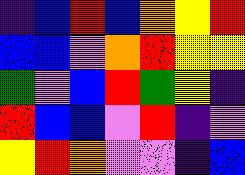[["indigo", "blue", "red", "blue", "orange", "yellow", "red"], ["blue", "blue", "violet", "orange", "red", "yellow", "yellow"], ["green", "violet", "blue", "red", "green", "yellow", "indigo"], ["red", "blue", "blue", "violet", "red", "indigo", "violet"], ["yellow", "red", "orange", "violet", "violet", "indigo", "blue"]]